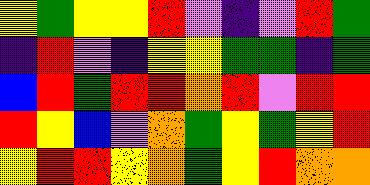[["yellow", "green", "yellow", "yellow", "red", "violet", "indigo", "violet", "red", "green"], ["indigo", "red", "violet", "indigo", "yellow", "yellow", "green", "green", "indigo", "green"], ["blue", "red", "green", "red", "red", "orange", "red", "violet", "red", "red"], ["red", "yellow", "blue", "violet", "orange", "green", "yellow", "green", "yellow", "red"], ["yellow", "red", "red", "yellow", "orange", "green", "yellow", "red", "orange", "orange"]]